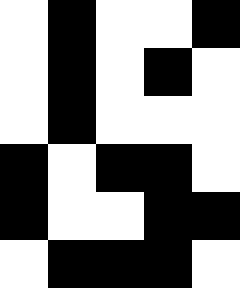[["white", "black", "white", "white", "black"], ["white", "black", "white", "black", "white"], ["white", "black", "white", "white", "white"], ["black", "white", "black", "black", "white"], ["black", "white", "white", "black", "black"], ["white", "black", "black", "black", "white"]]